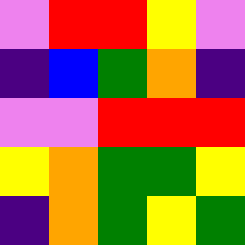[["violet", "red", "red", "yellow", "violet"], ["indigo", "blue", "green", "orange", "indigo"], ["violet", "violet", "red", "red", "red"], ["yellow", "orange", "green", "green", "yellow"], ["indigo", "orange", "green", "yellow", "green"]]